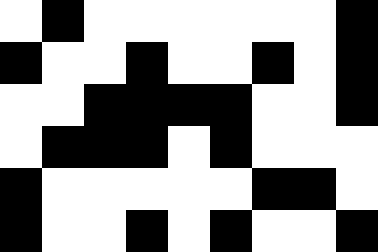[["white", "black", "white", "white", "white", "white", "white", "white", "black"], ["black", "white", "white", "black", "white", "white", "black", "white", "black"], ["white", "white", "black", "black", "black", "black", "white", "white", "black"], ["white", "black", "black", "black", "white", "black", "white", "white", "white"], ["black", "white", "white", "white", "white", "white", "black", "black", "white"], ["black", "white", "white", "black", "white", "black", "white", "white", "black"]]